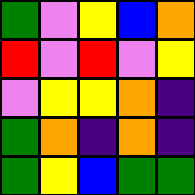[["green", "violet", "yellow", "blue", "orange"], ["red", "violet", "red", "violet", "yellow"], ["violet", "yellow", "yellow", "orange", "indigo"], ["green", "orange", "indigo", "orange", "indigo"], ["green", "yellow", "blue", "green", "green"]]